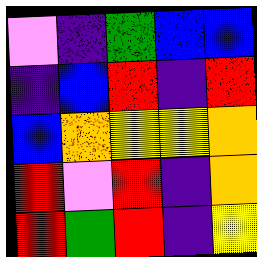[["violet", "indigo", "green", "blue", "blue"], ["indigo", "blue", "red", "indigo", "red"], ["blue", "orange", "yellow", "yellow", "orange"], ["red", "violet", "red", "indigo", "orange"], ["red", "green", "red", "indigo", "yellow"]]